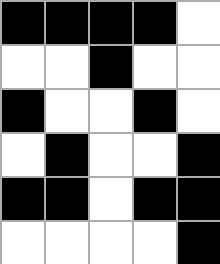[["black", "black", "black", "black", "white"], ["white", "white", "black", "white", "white"], ["black", "white", "white", "black", "white"], ["white", "black", "white", "white", "black"], ["black", "black", "white", "black", "black"], ["white", "white", "white", "white", "black"]]